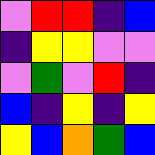[["violet", "red", "red", "indigo", "blue"], ["indigo", "yellow", "yellow", "violet", "violet"], ["violet", "green", "violet", "red", "indigo"], ["blue", "indigo", "yellow", "indigo", "yellow"], ["yellow", "blue", "orange", "green", "blue"]]